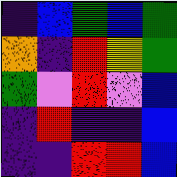[["indigo", "blue", "green", "blue", "green"], ["orange", "indigo", "red", "yellow", "green"], ["green", "violet", "red", "violet", "blue"], ["indigo", "red", "indigo", "indigo", "blue"], ["indigo", "indigo", "red", "red", "blue"]]